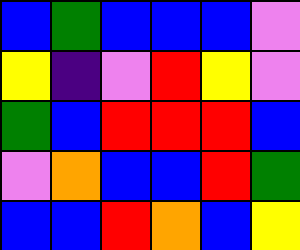[["blue", "green", "blue", "blue", "blue", "violet"], ["yellow", "indigo", "violet", "red", "yellow", "violet"], ["green", "blue", "red", "red", "red", "blue"], ["violet", "orange", "blue", "blue", "red", "green"], ["blue", "blue", "red", "orange", "blue", "yellow"]]